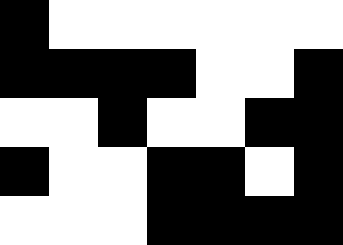[["black", "white", "white", "white", "white", "white", "white"], ["black", "black", "black", "black", "white", "white", "black"], ["white", "white", "black", "white", "white", "black", "black"], ["black", "white", "white", "black", "black", "white", "black"], ["white", "white", "white", "black", "black", "black", "black"]]